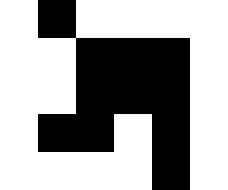[["white", "black", "white", "white", "white", "white"], ["white", "white", "black", "black", "black", "white"], ["white", "white", "black", "black", "black", "white"], ["white", "black", "black", "white", "black", "white"], ["white", "white", "white", "white", "black", "white"]]